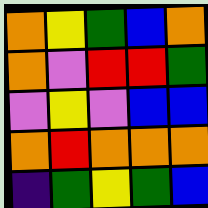[["orange", "yellow", "green", "blue", "orange"], ["orange", "violet", "red", "red", "green"], ["violet", "yellow", "violet", "blue", "blue"], ["orange", "red", "orange", "orange", "orange"], ["indigo", "green", "yellow", "green", "blue"]]